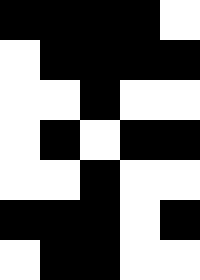[["black", "black", "black", "black", "white"], ["white", "black", "black", "black", "black"], ["white", "white", "black", "white", "white"], ["white", "black", "white", "black", "black"], ["white", "white", "black", "white", "white"], ["black", "black", "black", "white", "black"], ["white", "black", "black", "white", "white"]]